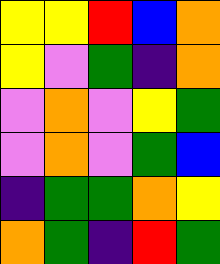[["yellow", "yellow", "red", "blue", "orange"], ["yellow", "violet", "green", "indigo", "orange"], ["violet", "orange", "violet", "yellow", "green"], ["violet", "orange", "violet", "green", "blue"], ["indigo", "green", "green", "orange", "yellow"], ["orange", "green", "indigo", "red", "green"]]